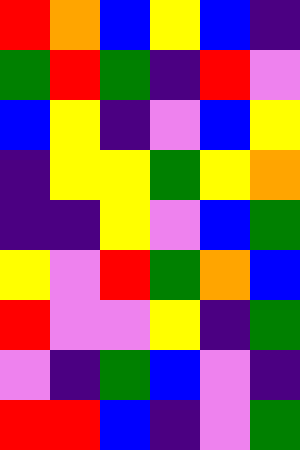[["red", "orange", "blue", "yellow", "blue", "indigo"], ["green", "red", "green", "indigo", "red", "violet"], ["blue", "yellow", "indigo", "violet", "blue", "yellow"], ["indigo", "yellow", "yellow", "green", "yellow", "orange"], ["indigo", "indigo", "yellow", "violet", "blue", "green"], ["yellow", "violet", "red", "green", "orange", "blue"], ["red", "violet", "violet", "yellow", "indigo", "green"], ["violet", "indigo", "green", "blue", "violet", "indigo"], ["red", "red", "blue", "indigo", "violet", "green"]]